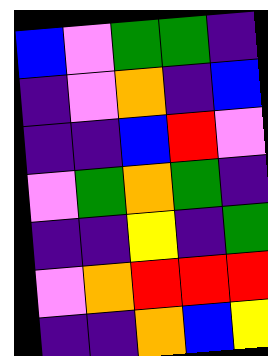[["blue", "violet", "green", "green", "indigo"], ["indigo", "violet", "orange", "indigo", "blue"], ["indigo", "indigo", "blue", "red", "violet"], ["violet", "green", "orange", "green", "indigo"], ["indigo", "indigo", "yellow", "indigo", "green"], ["violet", "orange", "red", "red", "red"], ["indigo", "indigo", "orange", "blue", "yellow"]]